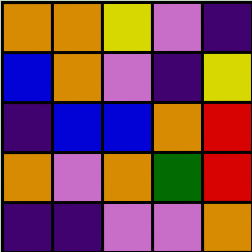[["orange", "orange", "yellow", "violet", "indigo"], ["blue", "orange", "violet", "indigo", "yellow"], ["indigo", "blue", "blue", "orange", "red"], ["orange", "violet", "orange", "green", "red"], ["indigo", "indigo", "violet", "violet", "orange"]]